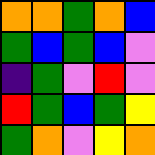[["orange", "orange", "green", "orange", "blue"], ["green", "blue", "green", "blue", "violet"], ["indigo", "green", "violet", "red", "violet"], ["red", "green", "blue", "green", "yellow"], ["green", "orange", "violet", "yellow", "orange"]]